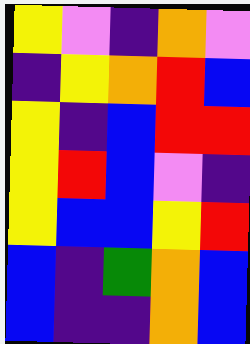[["yellow", "violet", "indigo", "orange", "violet"], ["indigo", "yellow", "orange", "red", "blue"], ["yellow", "indigo", "blue", "red", "red"], ["yellow", "red", "blue", "violet", "indigo"], ["yellow", "blue", "blue", "yellow", "red"], ["blue", "indigo", "green", "orange", "blue"], ["blue", "indigo", "indigo", "orange", "blue"]]